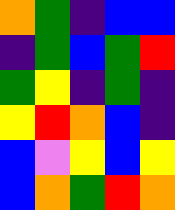[["orange", "green", "indigo", "blue", "blue"], ["indigo", "green", "blue", "green", "red"], ["green", "yellow", "indigo", "green", "indigo"], ["yellow", "red", "orange", "blue", "indigo"], ["blue", "violet", "yellow", "blue", "yellow"], ["blue", "orange", "green", "red", "orange"]]